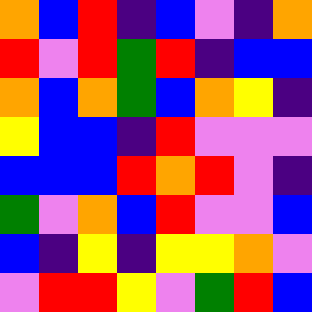[["orange", "blue", "red", "indigo", "blue", "violet", "indigo", "orange"], ["red", "violet", "red", "green", "red", "indigo", "blue", "blue"], ["orange", "blue", "orange", "green", "blue", "orange", "yellow", "indigo"], ["yellow", "blue", "blue", "indigo", "red", "violet", "violet", "violet"], ["blue", "blue", "blue", "red", "orange", "red", "violet", "indigo"], ["green", "violet", "orange", "blue", "red", "violet", "violet", "blue"], ["blue", "indigo", "yellow", "indigo", "yellow", "yellow", "orange", "violet"], ["violet", "red", "red", "yellow", "violet", "green", "red", "blue"]]